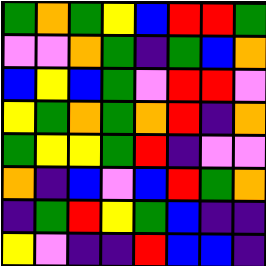[["green", "orange", "green", "yellow", "blue", "red", "red", "green"], ["violet", "violet", "orange", "green", "indigo", "green", "blue", "orange"], ["blue", "yellow", "blue", "green", "violet", "red", "red", "violet"], ["yellow", "green", "orange", "green", "orange", "red", "indigo", "orange"], ["green", "yellow", "yellow", "green", "red", "indigo", "violet", "violet"], ["orange", "indigo", "blue", "violet", "blue", "red", "green", "orange"], ["indigo", "green", "red", "yellow", "green", "blue", "indigo", "indigo"], ["yellow", "violet", "indigo", "indigo", "red", "blue", "blue", "indigo"]]